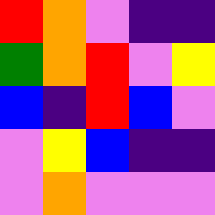[["red", "orange", "violet", "indigo", "indigo"], ["green", "orange", "red", "violet", "yellow"], ["blue", "indigo", "red", "blue", "violet"], ["violet", "yellow", "blue", "indigo", "indigo"], ["violet", "orange", "violet", "violet", "violet"]]